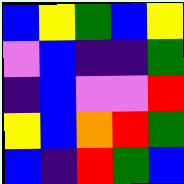[["blue", "yellow", "green", "blue", "yellow"], ["violet", "blue", "indigo", "indigo", "green"], ["indigo", "blue", "violet", "violet", "red"], ["yellow", "blue", "orange", "red", "green"], ["blue", "indigo", "red", "green", "blue"]]